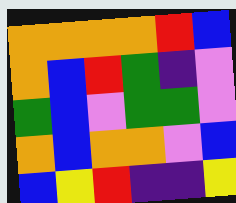[["orange", "orange", "orange", "orange", "red", "blue"], ["orange", "blue", "red", "green", "indigo", "violet"], ["green", "blue", "violet", "green", "green", "violet"], ["orange", "blue", "orange", "orange", "violet", "blue"], ["blue", "yellow", "red", "indigo", "indigo", "yellow"]]